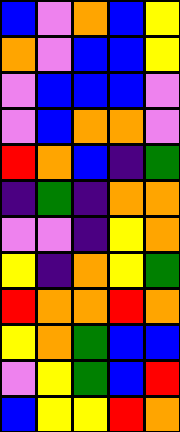[["blue", "violet", "orange", "blue", "yellow"], ["orange", "violet", "blue", "blue", "yellow"], ["violet", "blue", "blue", "blue", "violet"], ["violet", "blue", "orange", "orange", "violet"], ["red", "orange", "blue", "indigo", "green"], ["indigo", "green", "indigo", "orange", "orange"], ["violet", "violet", "indigo", "yellow", "orange"], ["yellow", "indigo", "orange", "yellow", "green"], ["red", "orange", "orange", "red", "orange"], ["yellow", "orange", "green", "blue", "blue"], ["violet", "yellow", "green", "blue", "red"], ["blue", "yellow", "yellow", "red", "orange"]]